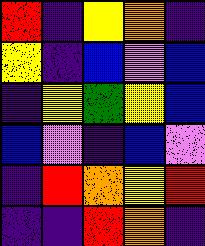[["red", "indigo", "yellow", "orange", "indigo"], ["yellow", "indigo", "blue", "violet", "blue"], ["indigo", "yellow", "green", "yellow", "blue"], ["blue", "violet", "indigo", "blue", "violet"], ["indigo", "red", "orange", "yellow", "red"], ["indigo", "indigo", "red", "orange", "indigo"]]